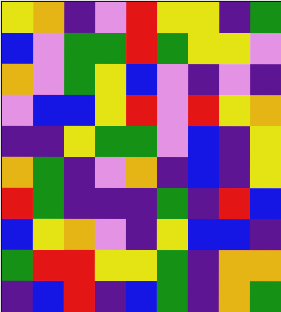[["yellow", "orange", "indigo", "violet", "red", "yellow", "yellow", "indigo", "green"], ["blue", "violet", "green", "green", "red", "green", "yellow", "yellow", "violet"], ["orange", "violet", "green", "yellow", "blue", "violet", "indigo", "violet", "indigo"], ["violet", "blue", "blue", "yellow", "red", "violet", "red", "yellow", "orange"], ["indigo", "indigo", "yellow", "green", "green", "violet", "blue", "indigo", "yellow"], ["orange", "green", "indigo", "violet", "orange", "indigo", "blue", "indigo", "yellow"], ["red", "green", "indigo", "indigo", "indigo", "green", "indigo", "red", "blue"], ["blue", "yellow", "orange", "violet", "indigo", "yellow", "blue", "blue", "indigo"], ["green", "red", "red", "yellow", "yellow", "green", "indigo", "orange", "orange"], ["indigo", "blue", "red", "indigo", "blue", "green", "indigo", "orange", "green"]]